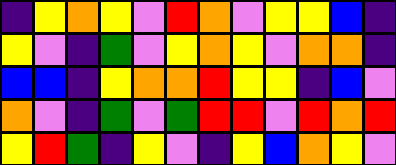[["indigo", "yellow", "orange", "yellow", "violet", "red", "orange", "violet", "yellow", "yellow", "blue", "indigo"], ["yellow", "violet", "indigo", "green", "violet", "yellow", "orange", "yellow", "violet", "orange", "orange", "indigo"], ["blue", "blue", "indigo", "yellow", "orange", "orange", "red", "yellow", "yellow", "indigo", "blue", "violet"], ["orange", "violet", "indigo", "green", "violet", "green", "red", "red", "violet", "red", "orange", "red"], ["yellow", "red", "green", "indigo", "yellow", "violet", "indigo", "yellow", "blue", "orange", "yellow", "violet"]]